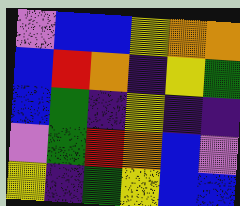[["violet", "blue", "blue", "yellow", "orange", "orange"], ["blue", "red", "orange", "indigo", "yellow", "green"], ["blue", "green", "indigo", "yellow", "indigo", "indigo"], ["violet", "green", "red", "orange", "blue", "violet"], ["yellow", "indigo", "green", "yellow", "blue", "blue"]]